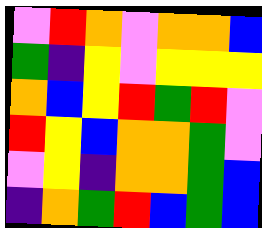[["violet", "red", "orange", "violet", "orange", "orange", "blue"], ["green", "indigo", "yellow", "violet", "yellow", "yellow", "yellow"], ["orange", "blue", "yellow", "red", "green", "red", "violet"], ["red", "yellow", "blue", "orange", "orange", "green", "violet"], ["violet", "yellow", "indigo", "orange", "orange", "green", "blue"], ["indigo", "orange", "green", "red", "blue", "green", "blue"]]